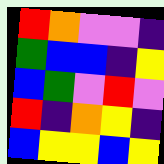[["red", "orange", "violet", "violet", "indigo"], ["green", "blue", "blue", "indigo", "yellow"], ["blue", "green", "violet", "red", "violet"], ["red", "indigo", "orange", "yellow", "indigo"], ["blue", "yellow", "yellow", "blue", "yellow"]]